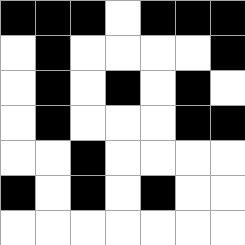[["black", "black", "black", "white", "black", "black", "black"], ["white", "black", "white", "white", "white", "white", "black"], ["white", "black", "white", "black", "white", "black", "white"], ["white", "black", "white", "white", "white", "black", "black"], ["white", "white", "black", "white", "white", "white", "white"], ["black", "white", "black", "white", "black", "white", "white"], ["white", "white", "white", "white", "white", "white", "white"]]